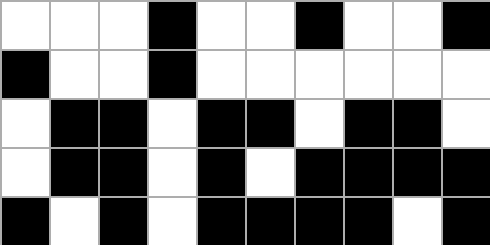[["white", "white", "white", "black", "white", "white", "black", "white", "white", "black"], ["black", "white", "white", "black", "white", "white", "white", "white", "white", "white"], ["white", "black", "black", "white", "black", "black", "white", "black", "black", "white"], ["white", "black", "black", "white", "black", "white", "black", "black", "black", "black"], ["black", "white", "black", "white", "black", "black", "black", "black", "white", "black"]]